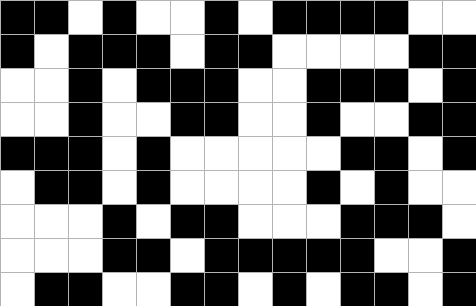[["black", "black", "white", "black", "white", "white", "black", "white", "black", "black", "black", "black", "white", "white"], ["black", "white", "black", "black", "black", "white", "black", "black", "white", "white", "white", "white", "black", "black"], ["white", "white", "black", "white", "black", "black", "black", "white", "white", "black", "black", "black", "white", "black"], ["white", "white", "black", "white", "white", "black", "black", "white", "white", "black", "white", "white", "black", "black"], ["black", "black", "black", "white", "black", "white", "white", "white", "white", "white", "black", "black", "white", "black"], ["white", "black", "black", "white", "black", "white", "white", "white", "white", "black", "white", "black", "white", "white"], ["white", "white", "white", "black", "white", "black", "black", "white", "white", "white", "black", "black", "black", "white"], ["white", "white", "white", "black", "black", "white", "black", "black", "black", "black", "black", "white", "white", "black"], ["white", "black", "black", "white", "white", "black", "black", "white", "black", "white", "black", "black", "white", "black"]]